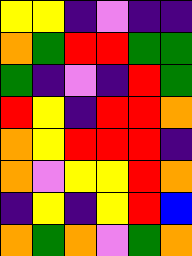[["yellow", "yellow", "indigo", "violet", "indigo", "indigo"], ["orange", "green", "red", "red", "green", "green"], ["green", "indigo", "violet", "indigo", "red", "green"], ["red", "yellow", "indigo", "red", "red", "orange"], ["orange", "yellow", "red", "red", "red", "indigo"], ["orange", "violet", "yellow", "yellow", "red", "orange"], ["indigo", "yellow", "indigo", "yellow", "red", "blue"], ["orange", "green", "orange", "violet", "green", "orange"]]